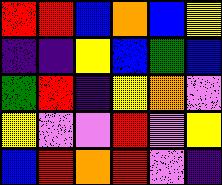[["red", "red", "blue", "orange", "blue", "yellow"], ["indigo", "indigo", "yellow", "blue", "green", "blue"], ["green", "red", "indigo", "yellow", "orange", "violet"], ["yellow", "violet", "violet", "red", "violet", "yellow"], ["blue", "red", "orange", "red", "violet", "indigo"]]